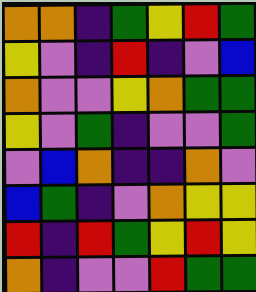[["orange", "orange", "indigo", "green", "yellow", "red", "green"], ["yellow", "violet", "indigo", "red", "indigo", "violet", "blue"], ["orange", "violet", "violet", "yellow", "orange", "green", "green"], ["yellow", "violet", "green", "indigo", "violet", "violet", "green"], ["violet", "blue", "orange", "indigo", "indigo", "orange", "violet"], ["blue", "green", "indigo", "violet", "orange", "yellow", "yellow"], ["red", "indigo", "red", "green", "yellow", "red", "yellow"], ["orange", "indigo", "violet", "violet", "red", "green", "green"]]